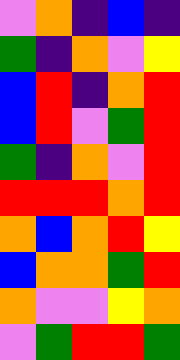[["violet", "orange", "indigo", "blue", "indigo"], ["green", "indigo", "orange", "violet", "yellow"], ["blue", "red", "indigo", "orange", "red"], ["blue", "red", "violet", "green", "red"], ["green", "indigo", "orange", "violet", "red"], ["red", "red", "red", "orange", "red"], ["orange", "blue", "orange", "red", "yellow"], ["blue", "orange", "orange", "green", "red"], ["orange", "violet", "violet", "yellow", "orange"], ["violet", "green", "red", "red", "green"]]